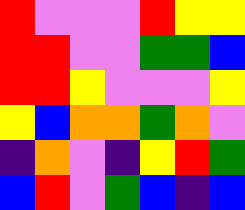[["red", "violet", "violet", "violet", "red", "yellow", "yellow"], ["red", "red", "violet", "violet", "green", "green", "blue"], ["red", "red", "yellow", "violet", "violet", "violet", "yellow"], ["yellow", "blue", "orange", "orange", "green", "orange", "violet"], ["indigo", "orange", "violet", "indigo", "yellow", "red", "green"], ["blue", "red", "violet", "green", "blue", "indigo", "blue"]]